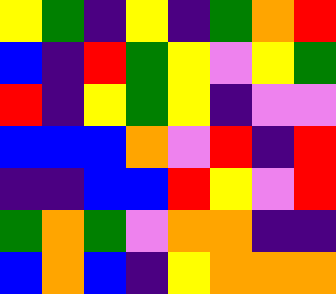[["yellow", "green", "indigo", "yellow", "indigo", "green", "orange", "red"], ["blue", "indigo", "red", "green", "yellow", "violet", "yellow", "green"], ["red", "indigo", "yellow", "green", "yellow", "indigo", "violet", "violet"], ["blue", "blue", "blue", "orange", "violet", "red", "indigo", "red"], ["indigo", "indigo", "blue", "blue", "red", "yellow", "violet", "red"], ["green", "orange", "green", "violet", "orange", "orange", "indigo", "indigo"], ["blue", "orange", "blue", "indigo", "yellow", "orange", "orange", "orange"]]